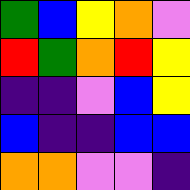[["green", "blue", "yellow", "orange", "violet"], ["red", "green", "orange", "red", "yellow"], ["indigo", "indigo", "violet", "blue", "yellow"], ["blue", "indigo", "indigo", "blue", "blue"], ["orange", "orange", "violet", "violet", "indigo"]]